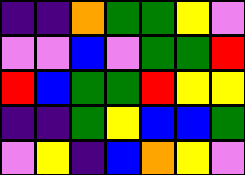[["indigo", "indigo", "orange", "green", "green", "yellow", "violet"], ["violet", "violet", "blue", "violet", "green", "green", "red"], ["red", "blue", "green", "green", "red", "yellow", "yellow"], ["indigo", "indigo", "green", "yellow", "blue", "blue", "green"], ["violet", "yellow", "indigo", "blue", "orange", "yellow", "violet"]]